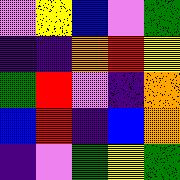[["violet", "yellow", "blue", "violet", "green"], ["indigo", "indigo", "orange", "red", "yellow"], ["green", "red", "violet", "indigo", "orange"], ["blue", "red", "indigo", "blue", "orange"], ["indigo", "violet", "green", "yellow", "green"]]